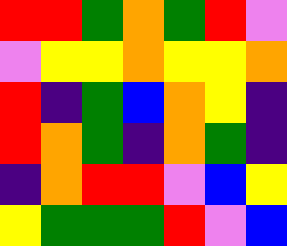[["red", "red", "green", "orange", "green", "red", "violet"], ["violet", "yellow", "yellow", "orange", "yellow", "yellow", "orange"], ["red", "indigo", "green", "blue", "orange", "yellow", "indigo"], ["red", "orange", "green", "indigo", "orange", "green", "indigo"], ["indigo", "orange", "red", "red", "violet", "blue", "yellow"], ["yellow", "green", "green", "green", "red", "violet", "blue"]]